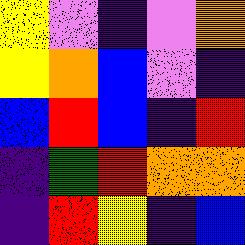[["yellow", "violet", "indigo", "violet", "orange"], ["yellow", "orange", "blue", "violet", "indigo"], ["blue", "red", "blue", "indigo", "red"], ["indigo", "green", "red", "orange", "orange"], ["indigo", "red", "yellow", "indigo", "blue"]]